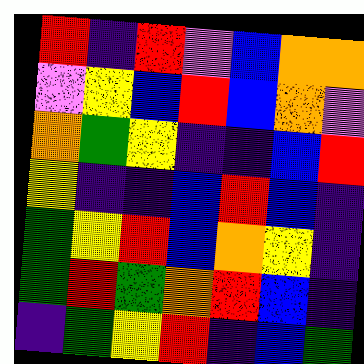[["red", "indigo", "red", "violet", "blue", "orange", "orange"], ["violet", "yellow", "blue", "red", "blue", "orange", "violet"], ["orange", "green", "yellow", "indigo", "indigo", "blue", "red"], ["yellow", "indigo", "indigo", "blue", "red", "blue", "indigo"], ["green", "yellow", "red", "blue", "orange", "yellow", "indigo"], ["green", "red", "green", "orange", "red", "blue", "indigo"], ["indigo", "green", "yellow", "red", "indigo", "blue", "green"]]